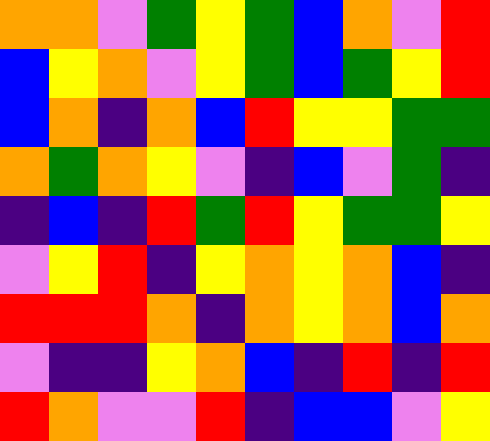[["orange", "orange", "violet", "green", "yellow", "green", "blue", "orange", "violet", "red"], ["blue", "yellow", "orange", "violet", "yellow", "green", "blue", "green", "yellow", "red"], ["blue", "orange", "indigo", "orange", "blue", "red", "yellow", "yellow", "green", "green"], ["orange", "green", "orange", "yellow", "violet", "indigo", "blue", "violet", "green", "indigo"], ["indigo", "blue", "indigo", "red", "green", "red", "yellow", "green", "green", "yellow"], ["violet", "yellow", "red", "indigo", "yellow", "orange", "yellow", "orange", "blue", "indigo"], ["red", "red", "red", "orange", "indigo", "orange", "yellow", "orange", "blue", "orange"], ["violet", "indigo", "indigo", "yellow", "orange", "blue", "indigo", "red", "indigo", "red"], ["red", "orange", "violet", "violet", "red", "indigo", "blue", "blue", "violet", "yellow"]]